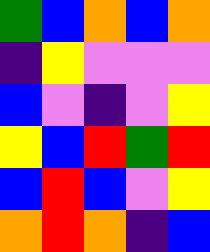[["green", "blue", "orange", "blue", "orange"], ["indigo", "yellow", "violet", "violet", "violet"], ["blue", "violet", "indigo", "violet", "yellow"], ["yellow", "blue", "red", "green", "red"], ["blue", "red", "blue", "violet", "yellow"], ["orange", "red", "orange", "indigo", "blue"]]